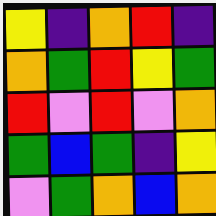[["yellow", "indigo", "orange", "red", "indigo"], ["orange", "green", "red", "yellow", "green"], ["red", "violet", "red", "violet", "orange"], ["green", "blue", "green", "indigo", "yellow"], ["violet", "green", "orange", "blue", "orange"]]